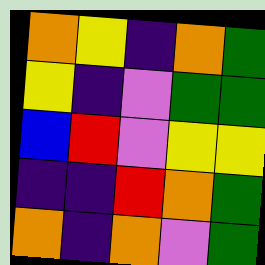[["orange", "yellow", "indigo", "orange", "green"], ["yellow", "indigo", "violet", "green", "green"], ["blue", "red", "violet", "yellow", "yellow"], ["indigo", "indigo", "red", "orange", "green"], ["orange", "indigo", "orange", "violet", "green"]]